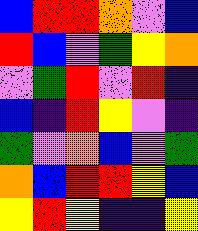[["blue", "red", "red", "orange", "violet", "blue"], ["red", "blue", "violet", "green", "yellow", "orange"], ["violet", "green", "red", "violet", "red", "indigo"], ["blue", "indigo", "red", "yellow", "violet", "indigo"], ["green", "violet", "orange", "blue", "violet", "green"], ["orange", "blue", "red", "red", "yellow", "blue"], ["yellow", "red", "yellow", "indigo", "indigo", "yellow"]]